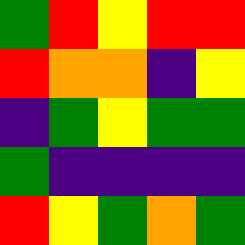[["green", "red", "yellow", "red", "red"], ["red", "orange", "orange", "indigo", "yellow"], ["indigo", "green", "yellow", "green", "green"], ["green", "indigo", "indigo", "indigo", "indigo"], ["red", "yellow", "green", "orange", "green"]]